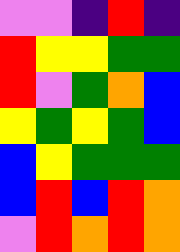[["violet", "violet", "indigo", "red", "indigo"], ["red", "yellow", "yellow", "green", "green"], ["red", "violet", "green", "orange", "blue"], ["yellow", "green", "yellow", "green", "blue"], ["blue", "yellow", "green", "green", "green"], ["blue", "red", "blue", "red", "orange"], ["violet", "red", "orange", "red", "orange"]]